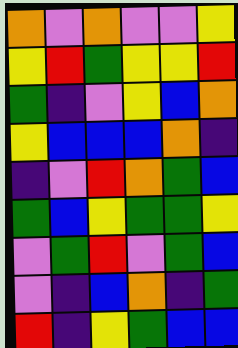[["orange", "violet", "orange", "violet", "violet", "yellow"], ["yellow", "red", "green", "yellow", "yellow", "red"], ["green", "indigo", "violet", "yellow", "blue", "orange"], ["yellow", "blue", "blue", "blue", "orange", "indigo"], ["indigo", "violet", "red", "orange", "green", "blue"], ["green", "blue", "yellow", "green", "green", "yellow"], ["violet", "green", "red", "violet", "green", "blue"], ["violet", "indigo", "blue", "orange", "indigo", "green"], ["red", "indigo", "yellow", "green", "blue", "blue"]]